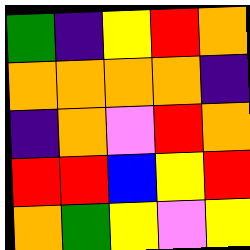[["green", "indigo", "yellow", "red", "orange"], ["orange", "orange", "orange", "orange", "indigo"], ["indigo", "orange", "violet", "red", "orange"], ["red", "red", "blue", "yellow", "red"], ["orange", "green", "yellow", "violet", "yellow"]]